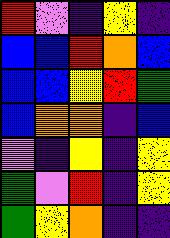[["red", "violet", "indigo", "yellow", "indigo"], ["blue", "blue", "red", "orange", "blue"], ["blue", "blue", "yellow", "red", "green"], ["blue", "orange", "orange", "indigo", "blue"], ["violet", "indigo", "yellow", "indigo", "yellow"], ["green", "violet", "red", "indigo", "yellow"], ["green", "yellow", "orange", "indigo", "indigo"]]